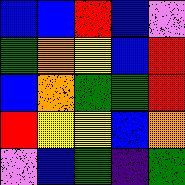[["blue", "blue", "red", "blue", "violet"], ["green", "orange", "yellow", "blue", "red"], ["blue", "orange", "green", "green", "red"], ["red", "yellow", "yellow", "blue", "orange"], ["violet", "blue", "green", "indigo", "green"]]